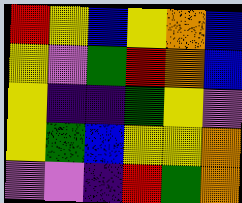[["red", "yellow", "blue", "yellow", "orange", "blue"], ["yellow", "violet", "green", "red", "orange", "blue"], ["yellow", "indigo", "indigo", "green", "yellow", "violet"], ["yellow", "green", "blue", "yellow", "yellow", "orange"], ["violet", "violet", "indigo", "red", "green", "orange"]]